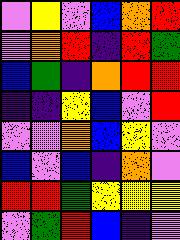[["violet", "yellow", "violet", "blue", "orange", "red"], ["violet", "orange", "red", "indigo", "red", "green"], ["blue", "green", "indigo", "orange", "red", "red"], ["indigo", "indigo", "yellow", "blue", "violet", "red"], ["violet", "violet", "orange", "blue", "yellow", "violet"], ["blue", "violet", "blue", "indigo", "orange", "violet"], ["red", "red", "green", "yellow", "yellow", "yellow"], ["violet", "green", "red", "blue", "indigo", "violet"]]